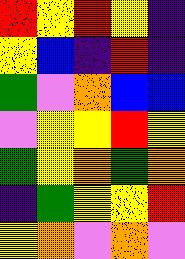[["red", "yellow", "red", "yellow", "indigo"], ["yellow", "blue", "indigo", "red", "indigo"], ["green", "violet", "orange", "blue", "blue"], ["violet", "yellow", "yellow", "red", "yellow"], ["green", "yellow", "orange", "green", "orange"], ["indigo", "green", "yellow", "yellow", "red"], ["yellow", "orange", "violet", "orange", "violet"]]